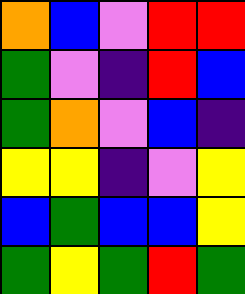[["orange", "blue", "violet", "red", "red"], ["green", "violet", "indigo", "red", "blue"], ["green", "orange", "violet", "blue", "indigo"], ["yellow", "yellow", "indigo", "violet", "yellow"], ["blue", "green", "blue", "blue", "yellow"], ["green", "yellow", "green", "red", "green"]]